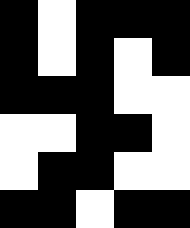[["black", "white", "black", "black", "black"], ["black", "white", "black", "white", "black"], ["black", "black", "black", "white", "white"], ["white", "white", "black", "black", "white"], ["white", "black", "black", "white", "white"], ["black", "black", "white", "black", "black"]]